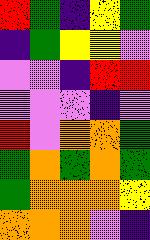[["red", "green", "indigo", "yellow", "green"], ["indigo", "green", "yellow", "yellow", "violet"], ["violet", "violet", "indigo", "red", "red"], ["violet", "violet", "violet", "indigo", "violet"], ["red", "violet", "orange", "orange", "green"], ["green", "orange", "green", "orange", "green"], ["green", "orange", "orange", "orange", "yellow"], ["orange", "orange", "orange", "violet", "indigo"]]